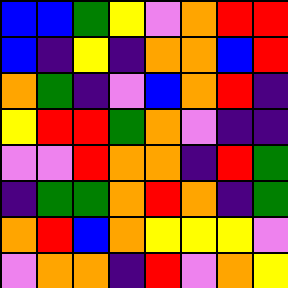[["blue", "blue", "green", "yellow", "violet", "orange", "red", "red"], ["blue", "indigo", "yellow", "indigo", "orange", "orange", "blue", "red"], ["orange", "green", "indigo", "violet", "blue", "orange", "red", "indigo"], ["yellow", "red", "red", "green", "orange", "violet", "indigo", "indigo"], ["violet", "violet", "red", "orange", "orange", "indigo", "red", "green"], ["indigo", "green", "green", "orange", "red", "orange", "indigo", "green"], ["orange", "red", "blue", "orange", "yellow", "yellow", "yellow", "violet"], ["violet", "orange", "orange", "indigo", "red", "violet", "orange", "yellow"]]